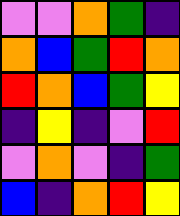[["violet", "violet", "orange", "green", "indigo"], ["orange", "blue", "green", "red", "orange"], ["red", "orange", "blue", "green", "yellow"], ["indigo", "yellow", "indigo", "violet", "red"], ["violet", "orange", "violet", "indigo", "green"], ["blue", "indigo", "orange", "red", "yellow"]]